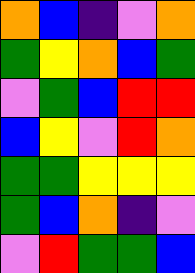[["orange", "blue", "indigo", "violet", "orange"], ["green", "yellow", "orange", "blue", "green"], ["violet", "green", "blue", "red", "red"], ["blue", "yellow", "violet", "red", "orange"], ["green", "green", "yellow", "yellow", "yellow"], ["green", "blue", "orange", "indigo", "violet"], ["violet", "red", "green", "green", "blue"]]